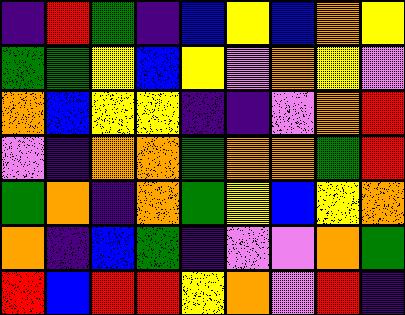[["indigo", "red", "green", "indigo", "blue", "yellow", "blue", "orange", "yellow"], ["green", "green", "yellow", "blue", "yellow", "violet", "orange", "yellow", "violet"], ["orange", "blue", "yellow", "yellow", "indigo", "indigo", "violet", "orange", "red"], ["violet", "indigo", "orange", "orange", "green", "orange", "orange", "green", "red"], ["green", "orange", "indigo", "orange", "green", "yellow", "blue", "yellow", "orange"], ["orange", "indigo", "blue", "green", "indigo", "violet", "violet", "orange", "green"], ["red", "blue", "red", "red", "yellow", "orange", "violet", "red", "indigo"]]